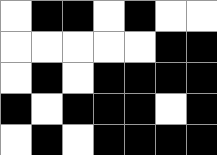[["white", "black", "black", "white", "black", "white", "white"], ["white", "white", "white", "white", "white", "black", "black"], ["white", "black", "white", "black", "black", "black", "black"], ["black", "white", "black", "black", "black", "white", "black"], ["white", "black", "white", "black", "black", "black", "black"]]